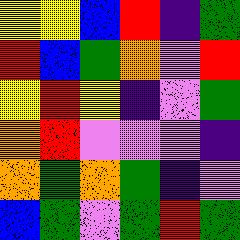[["yellow", "yellow", "blue", "red", "indigo", "green"], ["red", "blue", "green", "orange", "violet", "red"], ["yellow", "red", "yellow", "indigo", "violet", "green"], ["orange", "red", "violet", "violet", "violet", "indigo"], ["orange", "green", "orange", "green", "indigo", "violet"], ["blue", "green", "violet", "green", "red", "green"]]